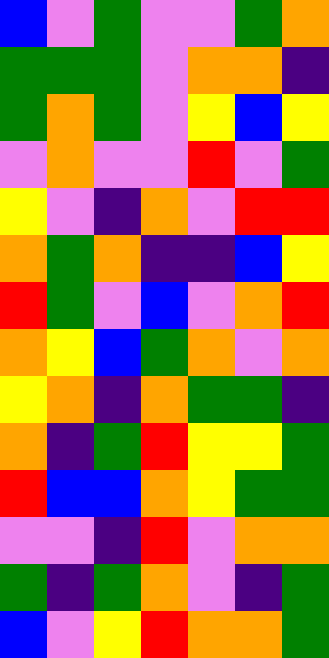[["blue", "violet", "green", "violet", "violet", "green", "orange"], ["green", "green", "green", "violet", "orange", "orange", "indigo"], ["green", "orange", "green", "violet", "yellow", "blue", "yellow"], ["violet", "orange", "violet", "violet", "red", "violet", "green"], ["yellow", "violet", "indigo", "orange", "violet", "red", "red"], ["orange", "green", "orange", "indigo", "indigo", "blue", "yellow"], ["red", "green", "violet", "blue", "violet", "orange", "red"], ["orange", "yellow", "blue", "green", "orange", "violet", "orange"], ["yellow", "orange", "indigo", "orange", "green", "green", "indigo"], ["orange", "indigo", "green", "red", "yellow", "yellow", "green"], ["red", "blue", "blue", "orange", "yellow", "green", "green"], ["violet", "violet", "indigo", "red", "violet", "orange", "orange"], ["green", "indigo", "green", "orange", "violet", "indigo", "green"], ["blue", "violet", "yellow", "red", "orange", "orange", "green"]]